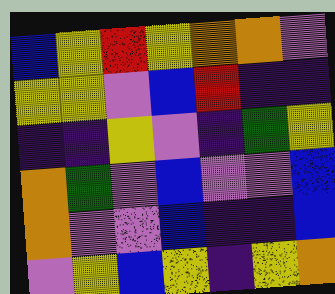[["blue", "yellow", "red", "yellow", "orange", "orange", "violet"], ["yellow", "yellow", "violet", "blue", "red", "indigo", "indigo"], ["indigo", "indigo", "yellow", "violet", "indigo", "green", "yellow"], ["orange", "green", "violet", "blue", "violet", "violet", "blue"], ["orange", "violet", "violet", "blue", "indigo", "indigo", "blue"], ["violet", "yellow", "blue", "yellow", "indigo", "yellow", "orange"]]